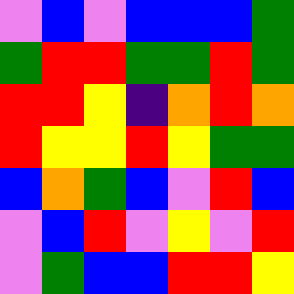[["violet", "blue", "violet", "blue", "blue", "blue", "green"], ["green", "red", "red", "green", "green", "red", "green"], ["red", "red", "yellow", "indigo", "orange", "red", "orange"], ["red", "yellow", "yellow", "red", "yellow", "green", "green"], ["blue", "orange", "green", "blue", "violet", "red", "blue"], ["violet", "blue", "red", "violet", "yellow", "violet", "red"], ["violet", "green", "blue", "blue", "red", "red", "yellow"]]